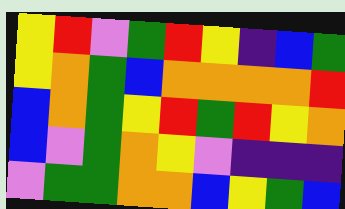[["yellow", "red", "violet", "green", "red", "yellow", "indigo", "blue", "green"], ["yellow", "orange", "green", "blue", "orange", "orange", "orange", "orange", "red"], ["blue", "orange", "green", "yellow", "red", "green", "red", "yellow", "orange"], ["blue", "violet", "green", "orange", "yellow", "violet", "indigo", "indigo", "indigo"], ["violet", "green", "green", "orange", "orange", "blue", "yellow", "green", "blue"]]